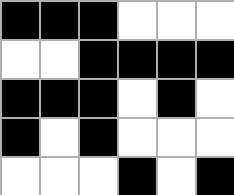[["black", "black", "black", "white", "white", "white"], ["white", "white", "black", "black", "black", "black"], ["black", "black", "black", "white", "black", "white"], ["black", "white", "black", "white", "white", "white"], ["white", "white", "white", "black", "white", "black"]]